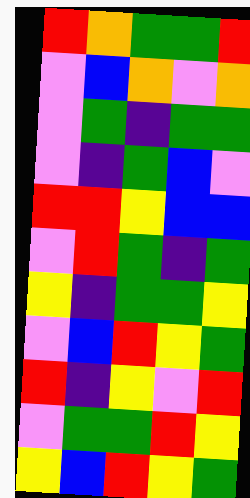[["red", "orange", "green", "green", "red"], ["violet", "blue", "orange", "violet", "orange"], ["violet", "green", "indigo", "green", "green"], ["violet", "indigo", "green", "blue", "violet"], ["red", "red", "yellow", "blue", "blue"], ["violet", "red", "green", "indigo", "green"], ["yellow", "indigo", "green", "green", "yellow"], ["violet", "blue", "red", "yellow", "green"], ["red", "indigo", "yellow", "violet", "red"], ["violet", "green", "green", "red", "yellow"], ["yellow", "blue", "red", "yellow", "green"]]